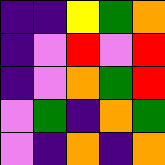[["indigo", "indigo", "yellow", "green", "orange"], ["indigo", "violet", "red", "violet", "red"], ["indigo", "violet", "orange", "green", "red"], ["violet", "green", "indigo", "orange", "green"], ["violet", "indigo", "orange", "indigo", "orange"]]